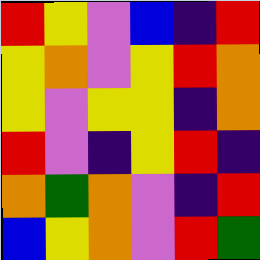[["red", "yellow", "violet", "blue", "indigo", "red"], ["yellow", "orange", "violet", "yellow", "red", "orange"], ["yellow", "violet", "yellow", "yellow", "indigo", "orange"], ["red", "violet", "indigo", "yellow", "red", "indigo"], ["orange", "green", "orange", "violet", "indigo", "red"], ["blue", "yellow", "orange", "violet", "red", "green"]]